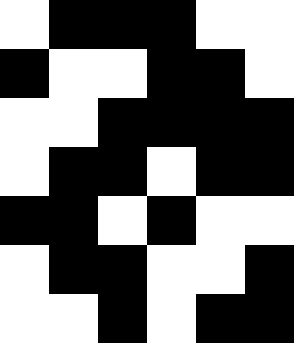[["white", "black", "black", "black", "white", "white"], ["black", "white", "white", "black", "black", "white"], ["white", "white", "black", "black", "black", "black"], ["white", "black", "black", "white", "black", "black"], ["black", "black", "white", "black", "white", "white"], ["white", "black", "black", "white", "white", "black"], ["white", "white", "black", "white", "black", "black"]]